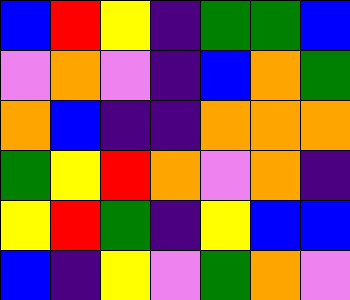[["blue", "red", "yellow", "indigo", "green", "green", "blue"], ["violet", "orange", "violet", "indigo", "blue", "orange", "green"], ["orange", "blue", "indigo", "indigo", "orange", "orange", "orange"], ["green", "yellow", "red", "orange", "violet", "orange", "indigo"], ["yellow", "red", "green", "indigo", "yellow", "blue", "blue"], ["blue", "indigo", "yellow", "violet", "green", "orange", "violet"]]